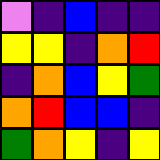[["violet", "indigo", "blue", "indigo", "indigo"], ["yellow", "yellow", "indigo", "orange", "red"], ["indigo", "orange", "blue", "yellow", "green"], ["orange", "red", "blue", "blue", "indigo"], ["green", "orange", "yellow", "indigo", "yellow"]]